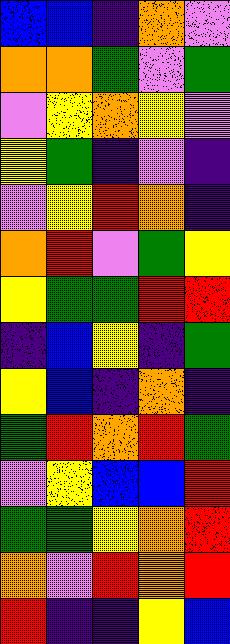[["blue", "blue", "indigo", "orange", "violet"], ["orange", "orange", "green", "violet", "green"], ["violet", "yellow", "orange", "yellow", "violet"], ["yellow", "green", "indigo", "violet", "indigo"], ["violet", "yellow", "red", "orange", "indigo"], ["orange", "red", "violet", "green", "yellow"], ["yellow", "green", "green", "red", "red"], ["indigo", "blue", "yellow", "indigo", "green"], ["yellow", "blue", "indigo", "orange", "indigo"], ["green", "red", "orange", "red", "green"], ["violet", "yellow", "blue", "blue", "red"], ["green", "green", "yellow", "orange", "red"], ["orange", "violet", "red", "orange", "red"], ["red", "indigo", "indigo", "yellow", "blue"]]